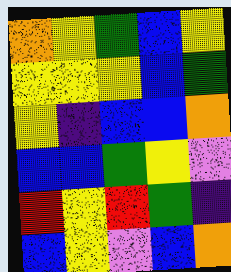[["orange", "yellow", "green", "blue", "yellow"], ["yellow", "yellow", "yellow", "blue", "green"], ["yellow", "indigo", "blue", "blue", "orange"], ["blue", "blue", "green", "yellow", "violet"], ["red", "yellow", "red", "green", "indigo"], ["blue", "yellow", "violet", "blue", "orange"]]